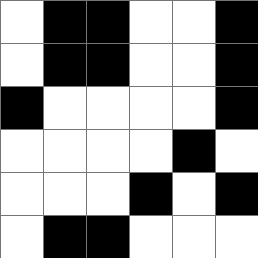[["white", "black", "black", "white", "white", "black"], ["white", "black", "black", "white", "white", "black"], ["black", "white", "white", "white", "white", "black"], ["white", "white", "white", "white", "black", "white"], ["white", "white", "white", "black", "white", "black"], ["white", "black", "black", "white", "white", "white"]]